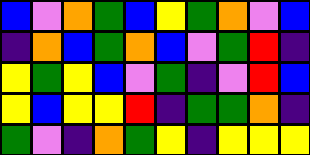[["blue", "violet", "orange", "green", "blue", "yellow", "green", "orange", "violet", "blue"], ["indigo", "orange", "blue", "green", "orange", "blue", "violet", "green", "red", "indigo"], ["yellow", "green", "yellow", "blue", "violet", "green", "indigo", "violet", "red", "blue"], ["yellow", "blue", "yellow", "yellow", "red", "indigo", "green", "green", "orange", "indigo"], ["green", "violet", "indigo", "orange", "green", "yellow", "indigo", "yellow", "yellow", "yellow"]]